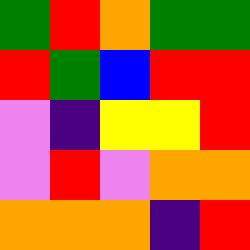[["green", "red", "orange", "green", "green"], ["red", "green", "blue", "red", "red"], ["violet", "indigo", "yellow", "yellow", "red"], ["violet", "red", "violet", "orange", "orange"], ["orange", "orange", "orange", "indigo", "red"]]